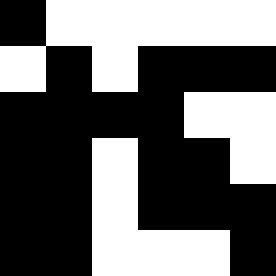[["black", "white", "white", "white", "white", "white"], ["white", "black", "white", "black", "black", "black"], ["black", "black", "black", "black", "white", "white"], ["black", "black", "white", "black", "black", "white"], ["black", "black", "white", "black", "black", "black"], ["black", "black", "white", "white", "white", "black"]]